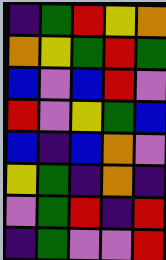[["indigo", "green", "red", "yellow", "orange"], ["orange", "yellow", "green", "red", "green"], ["blue", "violet", "blue", "red", "violet"], ["red", "violet", "yellow", "green", "blue"], ["blue", "indigo", "blue", "orange", "violet"], ["yellow", "green", "indigo", "orange", "indigo"], ["violet", "green", "red", "indigo", "red"], ["indigo", "green", "violet", "violet", "red"]]